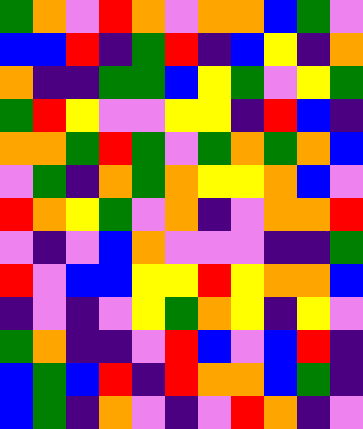[["green", "orange", "violet", "red", "orange", "violet", "orange", "orange", "blue", "green", "violet"], ["blue", "blue", "red", "indigo", "green", "red", "indigo", "blue", "yellow", "indigo", "orange"], ["orange", "indigo", "indigo", "green", "green", "blue", "yellow", "green", "violet", "yellow", "green"], ["green", "red", "yellow", "violet", "violet", "yellow", "yellow", "indigo", "red", "blue", "indigo"], ["orange", "orange", "green", "red", "green", "violet", "green", "orange", "green", "orange", "blue"], ["violet", "green", "indigo", "orange", "green", "orange", "yellow", "yellow", "orange", "blue", "violet"], ["red", "orange", "yellow", "green", "violet", "orange", "indigo", "violet", "orange", "orange", "red"], ["violet", "indigo", "violet", "blue", "orange", "violet", "violet", "violet", "indigo", "indigo", "green"], ["red", "violet", "blue", "blue", "yellow", "yellow", "red", "yellow", "orange", "orange", "blue"], ["indigo", "violet", "indigo", "violet", "yellow", "green", "orange", "yellow", "indigo", "yellow", "violet"], ["green", "orange", "indigo", "indigo", "violet", "red", "blue", "violet", "blue", "red", "indigo"], ["blue", "green", "blue", "red", "indigo", "red", "orange", "orange", "blue", "green", "indigo"], ["blue", "green", "indigo", "orange", "violet", "indigo", "violet", "red", "orange", "indigo", "violet"]]